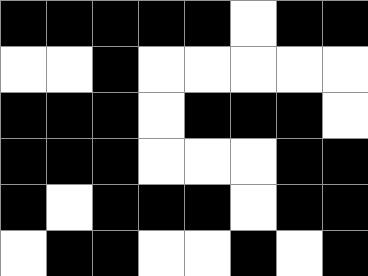[["black", "black", "black", "black", "black", "white", "black", "black"], ["white", "white", "black", "white", "white", "white", "white", "white"], ["black", "black", "black", "white", "black", "black", "black", "white"], ["black", "black", "black", "white", "white", "white", "black", "black"], ["black", "white", "black", "black", "black", "white", "black", "black"], ["white", "black", "black", "white", "white", "black", "white", "black"]]